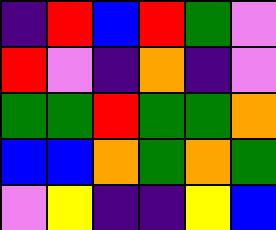[["indigo", "red", "blue", "red", "green", "violet"], ["red", "violet", "indigo", "orange", "indigo", "violet"], ["green", "green", "red", "green", "green", "orange"], ["blue", "blue", "orange", "green", "orange", "green"], ["violet", "yellow", "indigo", "indigo", "yellow", "blue"]]